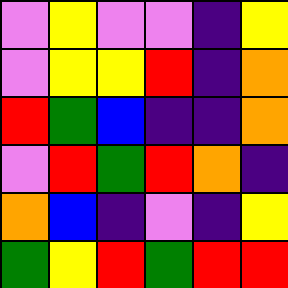[["violet", "yellow", "violet", "violet", "indigo", "yellow"], ["violet", "yellow", "yellow", "red", "indigo", "orange"], ["red", "green", "blue", "indigo", "indigo", "orange"], ["violet", "red", "green", "red", "orange", "indigo"], ["orange", "blue", "indigo", "violet", "indigo", "yellow"], ["green", "yellow", "red", "green", "red", "red"]]